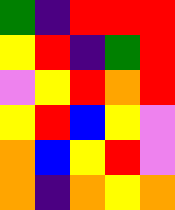[["green", "indigo", "red", "red", "red"], ["yellow", "red", "indigo", "green", "red"], ["violet", "yellow", "red", "orange", "red"], ["yellow", "red", "blue", "yellow", "violet"], ["orange", "blue", "yellow", "red", "violet"], ["orange", "indigo", "orange", "yellow", "orange"]]